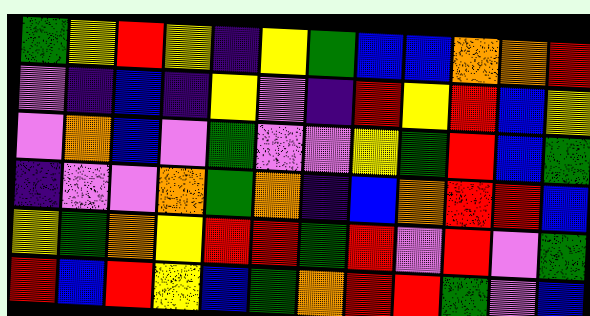[["green", "yellow", "red", "yellow", "indigo", "yellow", "green", "blue", "blue", "orange", "orange", "red"], ["violet", "indigo", "blue", "indigo", "yellow", "violet", "indigo", "red", "yellow", "red", "blue", "yellow"], ["violet", "orange", "blue", "violet", "green", "violet", "violet", "yellow", "green", "red", "blue", "green"], ["indigo", "violet", "violet", "orange", "green", "orange", "indigo", "blue", "orange", "red", "red", "blue"], ["yellow", "green", "orange", "yellow", "red", "red", "green", "red", "violet", "red", "violet", "green"], ["red", "blue", "red", "yellow", "blue", "green", "orange", "red", "red", "green", "violet", "blue"]]